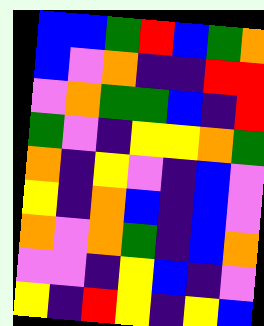[["blue", "blue", "green", "red", "blue", "green", "orange"], ["blue", "violet", "orange", "indigo", "indigo", "red", "red"], ["violet", "orange", "green", "green", "blue", "indigo", "red"], ["green", "violet", "indigo", "yellow", "yellow", "orange", "green"], ["orange", "indigo", "yellow", "violet", "indigo", "blue", "violet"], ["yellow", "indigo", "orange", "blue", "indigo", "blue", "violet"], ["orange", "violet", "orange", "green", "indigo", "blue", "orange"], ["violet", "violet", "indigo", "yellow", "blue", "indigo", "violet"], ["yellow", "indigo", "red", "yellow", "indigo", "yellow", "blue"]]